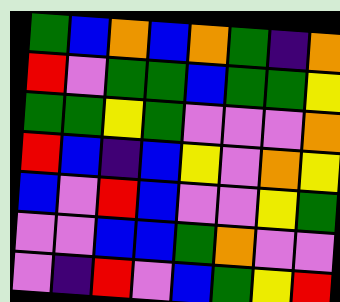[["green", "blue", "orange", "blue", "orange", "green", "indigo", "orange"], ["red", "violet", "green", "green", "blue", "green", "green", "yellow"], ["green", "green", "yellow", "green", "violet", "violet", "violet", "orange"], ["red", "blue", "indigo", "blue", "yellow", "violet", "orange", "yellow"], ["blue", "violet", "red", "blue", "violet", "violet", "yellow", "green"], ["violet", "violet", "blue", "blue", "green", "orange", "violet", "violet"], ["violet", "indigo", "red", "violet", "blue", "green", "yellow", "red"]]